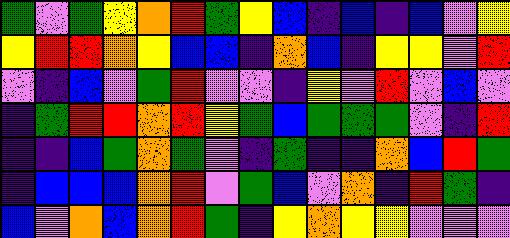[["green", "violet", "green", "yellow", "orange", "red", "green", "yellow", "blue", "indigo", "blue", "indigo", "blue", "violet", "yellow"], ["yellow", "red", "red", "orange", "yellow", "blue", "blue", "indigo", "orange", "blue", "indigo", "yellow", "yellow", "violet", "red"], ["violet", "indigo", "blue", "violet", "green", "red", "violet", "violet", "indigo", "yellow", "violet", "red", "violet", "blue", "violet"], ["indigo", "green", "red", "red", "orange", "red", "yellow", "green", "blue", "green", "green", "green", "violet", "indigo", "red"], ["indigo", "indigo", "blue", "green", "orange", "green", "violet", "indigo", "green", "indigo", "indigo", "orange", "blue", "red", "green"], ["indigo", "blue", "blue", "blue", "orange", "red", "violet", "green", "blue", "violet", "orange", "indigo", "red", "green", "indigo"], ["blue", "violet", "orange", "blue", "orange", "red", "green", "indigo", "yellow", "orange", "yellow", "yellow", "violet", "violet", "violet"]]